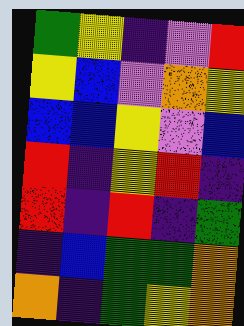[["green", "yellow", "indigo", "violet", "red"], ["yellow", "blue", "violet", "orange", "yellow"], ["blue", "blue", "yellow", "violet", "blue"], ["red", "indigo", "yellow", "red", "indigo"], ["red", "indigo", "red", "indigo", "green"], ["indigo", "blue", "green", "green", "orange"], ["orange", "indigo", "green", "yellow", "orange"]]